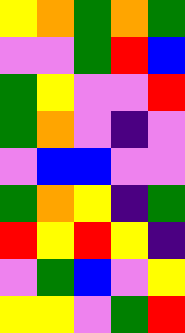[["yellow", "orange", "green", "orange", "green"], ["violet", "violet", "green", "red", "blue"], ["green", "yellow", "violet", "violet", "red"], ["green", "orange", "violet", "indigo", "violet"], ["violet", "blue", "blue", "violet", "violet"], ["green", "orange", "yellow", "indigo", "green"], ["red", "yellow", "red", "yellow", "indigo"], ["violet", "green", "blue", "violet", "yellow"], ["yellow", "yellow", "violet", "green", "red"]]